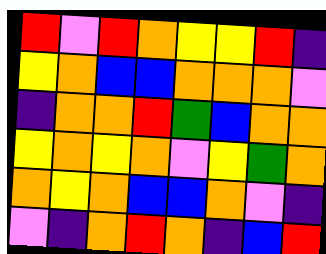[["red", "violet", "red", "orange", "yellow", "yellow", "red", "indigo"], ["yellow", "orange", "blue", "blue", "orange", "orange", "orange", "violet"], ["indigo", "orange", "orange", "red", "green", "blue", "orange", "orange"], ["yellow", "orange", "yellow", "orange", "violet", "yellow", "green", "orange"], ["orange", "yellow", "orange", "blue", "blue", "orange", "violet", "indigo"], ["violet", "indigo", "orange", "red", "orange", "indigo", "blue", "red"]]